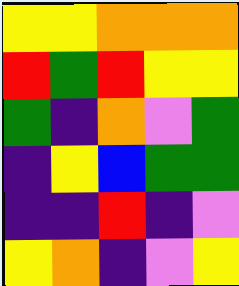[["yellow", "yellow", "orange", "orange", "orange"], ["red", "green", "red", "yellow", "yellow"], ["green", "indigo", "orange", "violet", "green"], ["indigo", "yellow", "blue", "green", "green"], ["indigo", "indigo", "red", "indigo", "violet"], ["yellow", "orange", "indigo", "violet", "yellow"]]